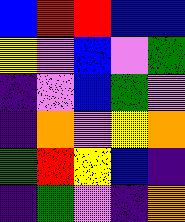[["blue", "red", "red", "blue", "blue"], ["yellow", "violet", "blue", "violet", "green"], ["indigo", "violet", "blue", "green", "violet"], ["indigo", "orange", "violet", "yellow", "orange"], ["green", "red", "yellow", "blue", "indigo"], ["indigo", "green", "violet", "indigo", "orange"]]